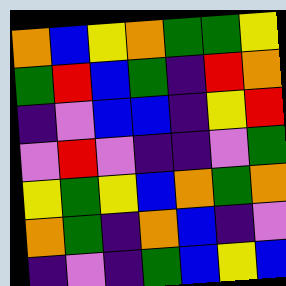[["orange", "blue", "yellow", "orange", "green", "green", "yellow"], ["green", "red", "blue", "green", "indigo", "red", "orange"], ["indigo", "violet", "blue", "blue", "indigo", "yellow", "red"], ["violet", "red", "violet", "indigo", "indigo", "violet", "green"], ["yellow", "green", "yellow", "blue", "orange", "green", "orange"], ["orange", "green", "indigo", "orange", "blue", "indigo", "violet"], ["indigo", "violet", "indigo", "green", "blue", "yellow", "blue"]]